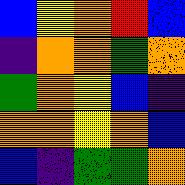[["blue", "yellow", "orange", "red", "blue"], ["indigo", "orange", "orange", "green", "orange"], ["green", "orange", "yellow", "blue", "indigo"], ["orange", "orange", "yellow", "orange", "blue"], ["blue", "indigo", "green", "green", "orange"]]